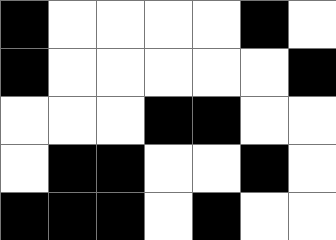[["black", "white", "white", "white", "white", "black", "white"], ["black", "white", "white", "white", "white", "white", "black"], ["white", "white", "white", "black", "black", "white", "white"], ["white", "black", "black", "white", "white", "black", "white"], ["black", "black", "black", "white", "black", "white", "white"]]